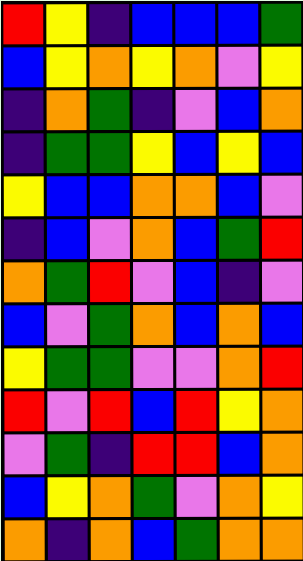[["red", "yellow", "indigo", "blue", "blue", "blue", "green"], ["blue", "yellow", "orange", "yellow", "orange", "violet", "yellow"], ["indigo", "orange", "green", "indigo", "violet", "blue", "orange"], ["indigo", "green", "green", "yellow", "blue", "yellow", "blue"], ["yellow", "blue", "blue", "orange", "orange", "blue", "violet"], ["indigo", "blue", "violet", "orange", "blue", "green", "red"], ["orange", "green", "red", "violet", "blue", "indigo", "violet"], ["blue", "violet", "green", "orange", "blue", "orange", "blue"], ["yellow", "green", "green", "violet", "violet", "orange", "red"], ["red", "violet", "red", "blue", "red", "yellow", "orange"], ["violet", "green", "indigo", "red", "red", "blue", "orange"], ["blue", "yellow", "orange", "green", "violet", "orange", "yellow"], ["orange", "indigo", "orange", "blue", "green", "orange", "orange"]]